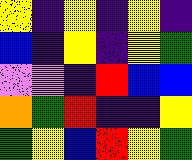[["yellow", "indigo", "yellow", "indigo", "yellow", "indigo"], ["blue", "indigo", "yellow", "indigo", "yellow", "green"], ["violet", "violet", "indigo", "red", "blue", "blue"], ["orange", "green", "red", "indigo", "indigo", "yellow"], ["green", "yellow", "blue", "red", "yellow", "green"]]